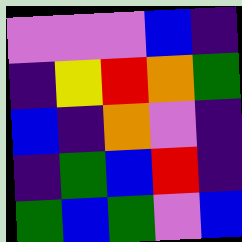[["violet", "violet", "violet", "blue", "indigo"], ["indigo", "yellow", "red", "orange", "green"], ["blue", "indigo", "orange", "violet", "indigo"], ["indigo", "green", "blue", "red", "indigo"], ["green", "blue", "green", "violet", "blue"]]